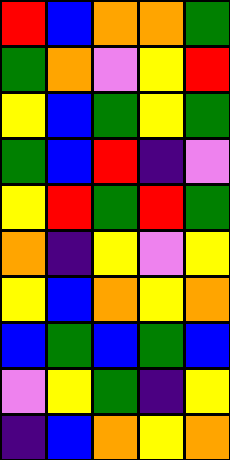[["red", "blue", "orange", "orange", "green"], ["green", "orange", "violet", "yellow", "red"], ["yellow", "blue", "green", "yellow", "green"], ["green", "blue", "red", "indigo", "violet"], ["yellow", "red", "green", "red", "green"], ["orange", "indigo", "yellow", "violet", "yellow"], ["yellow", "blue", "orange", "yellow", "orange"], ["blue", "green", "blue", "green", "blue"], ["violet", "yellow", "green", "indigo", "yellow"], ["indigo", "blue", "orange", "yellow", "orange"]]